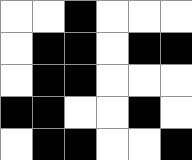[["white", "white", "black", "white", "white", "white"], ["white", "black", "black", "white", "black", "black"], ["white", "black", "black", "white", "white", "white"], ["black", "black", "white", "white", "black", "white"], ["white", "black", "black", "white", "white", "black"]]